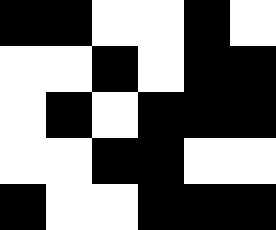[["black", "black", "white", "white", "black", "white"], ["white", "white", "black", "white", "black", "black"], ["white", "black", "white", "black", "black", "black"], ["white", "white", "black", "black", "white", "white"], ["black", "white", "white", "black", "black", "black"]]